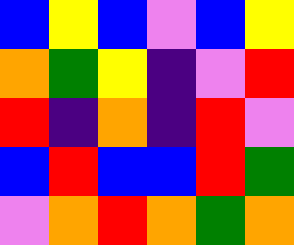[["blue", "yellow", "blue", "violet", "blue", "yellow"], ["orange", "green", "yellow", "indigo", "violet", "red"], ["red", "indigo", "orange", "indigo", "red", "violet"], ["blue", "red", "blue", "blue", "red", "green"], ["violet", "orange", "red", "orange", "green", "orange"]]